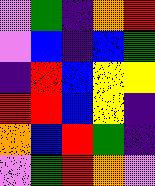[["violet", "green", "indigo", "orange", "red"], ["violet", "blue", "indigo", "blue", "green"], ["indigo", "red", "blue", "yellow", "yellow"], ["red", "red", "blue", "yellow", "indigo"], ["orange", "blue", "red", "green", "indigo"], ["violet", "green", "red", "orange", "violet"]]